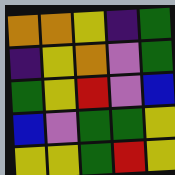[["orange", "orange", "yellow", "indigo", "green"], ["indigo", "yellow", "orange", "violet", "green"], ["green", "yellow", "red", "violet", "blue"], ["blue", "violet", "green", "green", "yellow"], ["yellow", "yellow", "green", "red", "yellow"]]